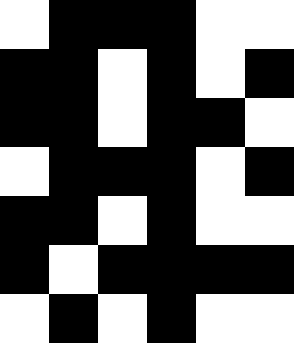[["white", "black", "black", "black", "white", "white"], ["black", "black", "white", "black", "white", "black"], ["black", "black", "white", "black", "black", "white"], ["white", "black", "black", "black", "white", "black"], ["black", "black", "white", "black", "white", "white"], ["black", "white", "black", "black", "black", "black"], ["white", "black", "white", "black", "white", "white"]]